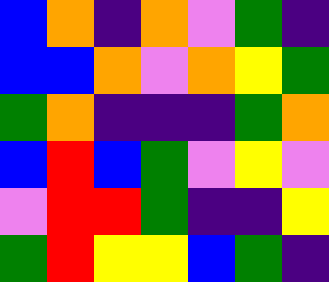[["blue", "orange", "indigo", "orange", "violet", "green", "indigo"], ["blue", "blue", "orange", "violet", "orange", "yellow", "green"], ["green", "orange", "indigo", "indigo", "indigo", "green", "orange"], ["blue", "red", "blue", "green", "violet", "yellow", "violet"], ["violet", "red", "red", "green", "indigo", "indigo", "yellow"], ["green", "red", "yellow", "yellow", "blue", "green", "indigo"]]